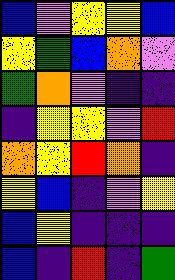[["blue", "violet", "yellow", "yellow", "blue"], ["yellow", "green", "blue", "orange", "violet"], ["green", "orange", "violet", "indigo", "indigo"], ["indigo", "yellow", "yellow", "violet", "red"], ["orange", "yellow", "red", "orange", "indigo"], ["yellow", "blue", "indigo", "violet", "yellow"], ["blue", "yellow", "indigo", "indigo", "indigo"], ["blue", "indigo", "red", "indigo", "green"]]